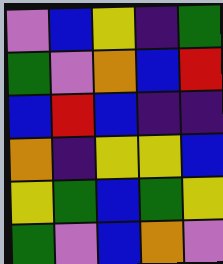[["violet", "blue", "yellow", "indigo", "green"], ["green", "violet", "orange", "blue", "red"], ["blue", "red", "blue", "indigo", "indigo"], ["orange", "indigo", "yellow", "yellow", "blue"], ["yellow", "green", "blue", "green", "yellow"], ["green", "violet", "blue", "orange", "violet"]]